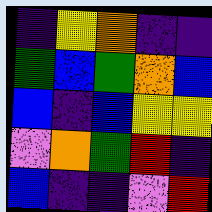[["indigo", "yellow", "orange", "indigo", "indigo"], ["green", "blue", "green", "orange", "blue"], ["blue", "indigo", "blue", "yellow", "yellow"], ["violet", "orange", "green", "red", "indigo"], ["blue", "indigo", "indigo", "violet", "red"]]